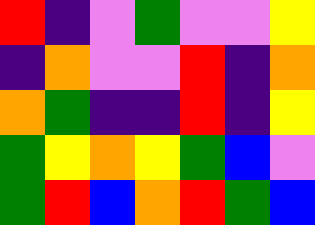[["red", "indigo", "violet", "green", "violet", "violet", "yellow"], ["indigo", "orange", "violet", "violet", "red", "indigo", "orange"], ["orange", "green", "indigo", "indigo", "red", "indigo", "yellow"], ["green", "yellow", "orange", "yellow", "green", "blue", "violet"], ["green", "red", "blue", "orange", "red", "green", "blue"]]